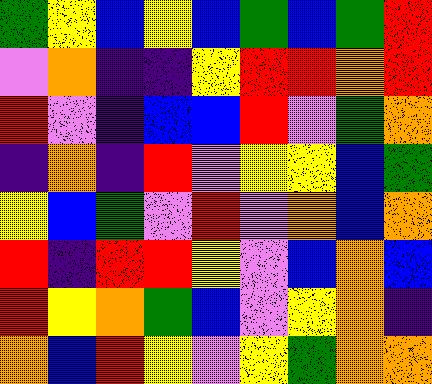[["green", "yellow", "blue", "yellow", "blue", "green", "blue", "green", "red"], ["violet", "orange", "indigo", "indigo", "yellow", "red", "red", "orange", "red"], ["red", "violet", "indigo", "blue", "blue", "red", "violet", "green", "orange"], ["indigo", "orange", "indigo", "red", "violet", "yellow", "yellow", "blue", "green"], ["yellow", "blue", "green", "violet", "red", "violet", "orange", "blue", "orange"], ["red", "indigo", "red", "red", "yellow", "violet", "blue", "orange", "blue"], ["red", "yellow", "orange", "green", "blue", "violet", "yellow", "orange", "indigo"], ["orange", "blue", "red", "yellow", "violet", "yellow", "green", "orange", "orange"]]